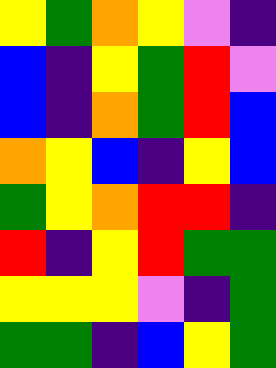[["yellow", "green", "orange", "yellow", "violet", "indigo"], ["blue", "indigo", "yellow", "green", "red", "violet"], ["blue", "indigo", "orange", "green", "red", "blue"], ["orange", "yellow", "blue", "indigo", "yellow", "blue"], ["green", "yellow", "orange", "red", "red", "indigo"], ["red", "indigo", "yellow", "red", "green", "green"], ["yellow", "yellow", "yellow", "violet", "indigo", "green"], ["green", "green", "indigo", "blue", "yellow", "green"]]